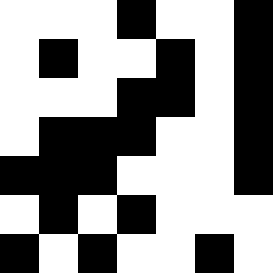[["white", "white", "white", "black", "white", "white", "black"], ["white", "black", "white", "white", "black", "white", "black"], ["white", "white", "white", "black", "black", "white", "black"], ["white", "black", "black", "black", "white", "white", "black"], ["black", "black", "black", "white", "white", "white", "black"], ["white", "black", "white", "black", "white", "white", "white"], ["black", "white", "black", "white", "white", "black", "white"]]